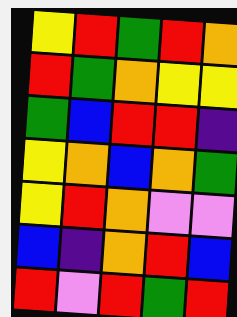[["yellow", "red", "green", "red", "orange"], ["red", "green", "orange", "yellow", "yellow"], ["green", "blue", "red", "red", "indigo"], ["yellow", "orange", "blue", "orange", "green"], ["yellow", "red", "orange", "violet", "violet"], ["blue", "indigo", "orange", "red", "blue"], ["red", "violet", "red", "green", "red"]]